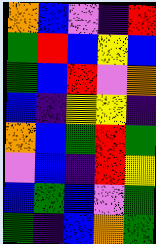[["orange", "blue", "violet", "indigo", "red"], ["green", "red", "blue", "yellow", "blue"], ["green", "blue", "red", "violet", "orange"], ["blue", "indigo", "yellow", "yellow", "indigo"], ["orange", "blue", "green", "red", "green"], ["violet", "blue", "indigo", "red", "yellow"], ["blue", "green", "blue", "violet", "green"], ["green", "indigo", "blue", "orange", "green"]]